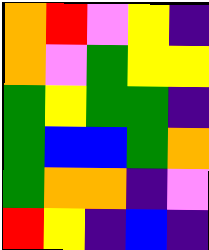[["orange", "red", "violet", "yellow", "indigo"], ["orange", "violet", "green", "yellow", "yellow"], ["green", "yellow", "green", "green", "indigo"], ["green", "blue", "blue", "green", "orange"], ["green", "orange", "orange", "indigo", "violet"], ["red", "yellow", "indigo", "blue", "indigo"]]